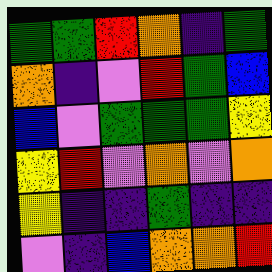[["green", "green", "red", "orange", "indigo", "green"], ["orange", "indigo", "violet", "red", "green", "blue"], ["blue", "violet", "green", "green", "green", "yellow"], ["yellow", "red", "violet", "orange", "violet", "orange"], ["yellow", "indigo", "indigo", "green", "indigo", "indigo"], ["violet", "indigo", "blue", "orange", "orange", "red"]]